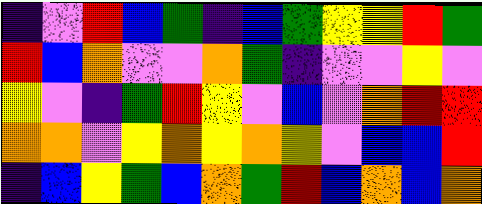[["indigo", "violet", "red", "blue", "green", "indigo", "blue", "green", "yellow", "yellow", "red", "green"], ["red", "blue", "orange", "violet", "violet", "orange", "green", "indigo", "violet", "violet", "yellow", "violet"], ["yellow", "violet", "indigo", "green", "red", "yellow", "violet", "blue", "violet", "orange", "red", "red"], ["orange", "orange", "violet", "yellow", "orange", "yellow", "orange", "yellow", "violet", "blue", "blue", "red"], ["indigo", "blue", "yellow", "green", "blue", "orange", "green", "red", "blue", "orange", "blue", "orange"]]